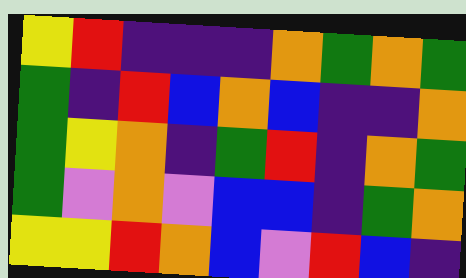[["yellow", "red", "indigo", "indigo", "indigo", "orange", "green", "orange", "green"], ["green", "indigo", "red", "blue", "orange", "blue", "indigo", "indigo", "orange"], ["green", "yellow", "orange", "indigo", "green", "red", "indigo", "orange", "green"], ["green", "violet", "orange", "violet", "blue", "blue", "indigo", "green", "orange"], ["yellow", "yellow", "red", "orange", "blue", "violet", "red", "blue", "indigo"]]